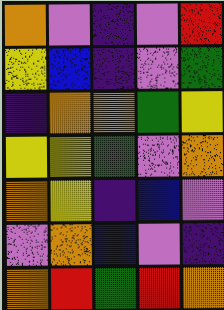[["orange", "violet", "indigo", "violet", "red"], ["yellow", "blue", "indigo", "violet", "green"], ["indigo", "orange", "orange", "green", "yellow"], ["yellow", "yellow", "green", "violet", "orange"], ["orange", "yellow", "indigo", "blue", "violet"], ["violet", "orange", "blue", "violet", "indigo"], ["orange", "red", "green", "red", "orange"]]